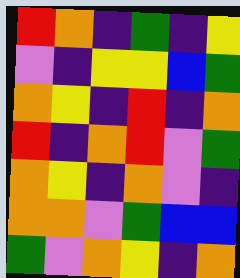[["red", "orange", "indigo", "green", "indigo", "yellow"], ["violet", "indigo", "yellow", "yellow", "blue", "green"], ["orange", "yellow", "indigo", "red", "indigo", "orange"], ["red", "indigo", "orange", "red", "violet", "green"], ["orange", "yellow", "indigo", "orange", "violet", "indigo"], ["orange", "orange", "violet", "green", "blue", "blue"], ["green", "violet", "orange", "yellow", "indigo", "orange"]]